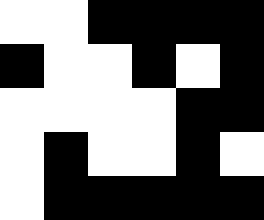[["white", "white", "black", "black", "black", "black"], ["black", "white", "white", "black", "white", "black"], ["white", "white", "white", "white", "black", "black"], ["white", "black", "white", "white", "black", "white"], ["white", "black", "black", "black", "black", "black"]]